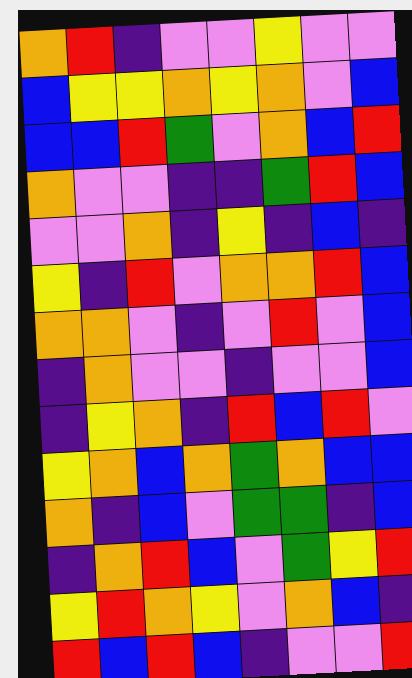[["orange", "red", "indigo", "violet", "violet", "yellow", "violet", "violet"], ["blue", "yellow", "yellow", "orange", "yellow", "orange", "violet", "blue"], ["blue", "blue", "red", "green", "violet", "orange", "blue", "red"], ["orange", "violet", "violet", "indigo", "indigo", "green", "red", "blue"], ["violet", "violet", "orange", "indigo", "yellow", "indigo", "blue", "indigo"], ["yellow", "indigo", "red", "violet", "orange", "orange", "red", "blue"], ["orange", "orange", "violet", "indigo", "violet", "red", "violet", "blue"], ["indigo", "orange", "violet", "violet", "indigo", "violet", "violet", "blue"], ["indigo", "yellow", "orange", "indigo", "red", "blue", "red", "violet"], ["yellow", "orange", "blue", "orange", "green", "orange", "blue", "blue"], ["orange", "indigo", "blue", "violet", "green", "green", "indigo", "blue"], ["indigo", "orange", "red", "blue", "violet", "green", "yellow", "red"], ["yellow", "red", "orange", "yellow", "violet", "orange", "blue", "indigo"], ["red", "blue", "red", "blue", "indigo", "violet", "violet", "red"]]